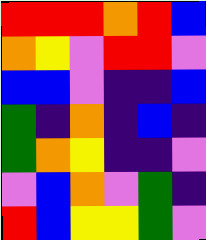[["red", "red", "red", "orange", "red", "blue"], ["orange", "yellow", "violet", "red", "red", "violet"], ["blue", "blue", "violet", "indigo", "indigo", "blue"], ["green", "indigo", "orange", "indigo", "blue", "indigo"], ["green", "orange", "yellow", "indigo", "indigo", "violet"], ["violet", "blue", "orange", "violet", "green", "indigo"], ["red", "blue", "yellow", "yellow", "green", "violet"]]